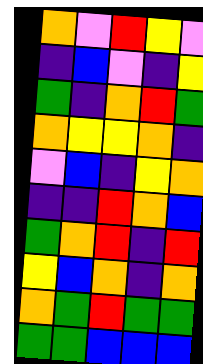[["orange", "violet", "red", "yellow", "violet"], ["indigo", "blue", "violet", "indigo", "yellow"], ["green", "indigo", "orange", "red", "green"], ["orange", "yellow", "yellow", "orange", "indigo"], ["violet", "blue", "indigo", "yellow", "orange"], ["indigo", "indigo", "red", "orange", "blue"], ["green", "orange", "red", "indigo", "red"], ["yellow", "blue", "orange", "indigo", "orange"], ["orange", "green", "red", "green", "green"], ["green", "green", "blue", "blue", "blue"]]